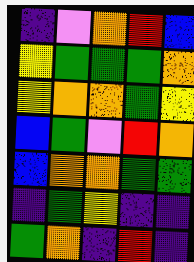[["indigo", "violet", "orange", "red", "blue"], ["yellow", "green", "green", "green", "orange"], ["yellow", "orange", "orange", "green", "yellow"], ["blue", "green", "violet", "red", "orange"], ["blue", "orange", "orange", "green", "green"], ["indigo", "green", "yellow", "indigo", "indigo"], ["green", "orange", "indigo", "red", "indigo"]]